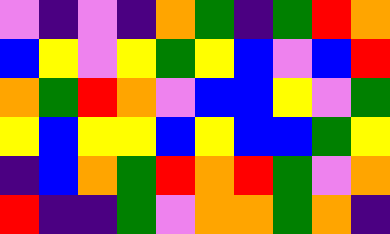[["violet", "indigo", "violet", "indigo", "orange", "green", "indigo", "green", "red", "orange"], ["blue", "yellow", "violet", "yellow", "green", "yellow", "blue", "violet", "blue", "red"], ["orange", "green", "red", "orange", "violet", "blue", "blue", "yellow", "violet", "green"], ["yellow", "blue", "yellow", "yellow", "blue", "yellow", "blue", "blue", "green", "yellow"], ["indigo", "blue", "orange", "green", "red", "orange", "red", "green", "violet", "orange"], ["red", "indigo", "indigo", "green", "violet", "orange", "orange", "green", "orange", "indigo"]]